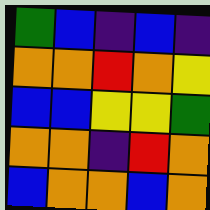[["green", "blue", "indigo", "blue", "indigo"], ["orange", "orange", "red", "orange", "yellow"], ["blue", "blue", "yellow", "yellow", "green"], ["orange", "orange", "indigo", "red", "orange"], ["blue", "orange", "orange", "blue", "orange"]]